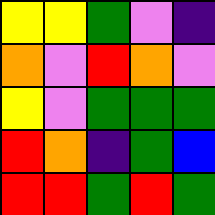[["yellow", "yellow", "green", "violet", "indigo"], ["orange", "violet", "red", "orange", "violet"], ["yellow", "violet", "green", "green", "green"], ["red", "orange", "indigo", "green", "blue"], ["red", "red", "green", "red", "green"]]